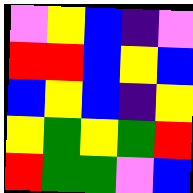[["violet", "yellow", "blue", "indigo", "violet"], ["red", "red", "blue", "yellow", "blue"], ["blue", "yellow", "blue", "indigo", "yellow"], ["yellow", "green", "yellow", "green", "red"], ["red", "green", "green", "violet", "blue"]]